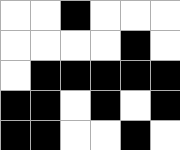[["white", "white", "black", "white", "white", "white"], ["white", "white", "white", "white", "black", "white"], ["white", "black", "black", "black", "black", "black"], ["black", "black", "white", "black", "white", "black"], ["black", "black", "white", "white", "black", "white"]]